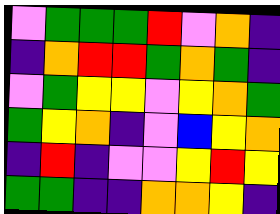[["violet", "green", "green", "green", "red", "violet", "orange", "indigo"], ["indigo", "orange", "red", "red", "green", "orange", "green", "indigo"], ["violet", "green", "yellow", "yellow", "violet", "yellow", "orange", "green"], ["green", "yellow", "orange", "indigo", "violet", "blue", "yellow", "orange"], ["indigo", "red", "indigo", "violet", "violet", "yellow", "red", "yellow"], ["green", "green", "indigo", "indigo", "orange", "orange", "yellow", "indigo"]]